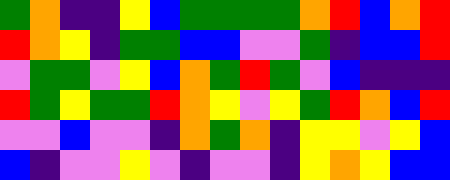[["green", "orange", "indigo", "indigo", "yellow", "blue", "green", "green", "green", "green", "orange", "red", "blue", "orange", "red"], ["red", "orange", "yellow", "indigo", "green", "green", "blue", "blue", "violet", "violet", "green", "indigo", "blue", "blue", "red"], ["violet", "green", "green", "violet", "yellow", "blue", "orange", "green", "red", "green", "violet", "blue", "indigo", "indigo", "indigo"], ["red", "green", "yellow", "green", "green", "red", "orange", "yellow", "violet", "yellow", "green", "red", "orange", "blue", "red"], ["violet", "violet", "blue", "violet", "violet", "indigo", "orange", "green", "orange", "indigo", "yellow", "yellow", "violet", "yellow", "blue"], ["blue", "indigo", "violet", "violet", "yellow", "violet", "indigo", "violet", "violet", "indigo", "yellow", "orange", "yellow", "blue", "blue"]]